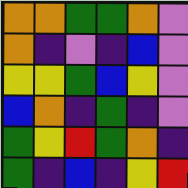[["orange", "orange", "green", "green", "orange", "violet"], ["orange", "indigo", "violet", "indigo", "blue", "violet"], ["yellow", "yellow", "green", "blue", "yellow", "violet"], ["blue", "orange", "indigo", "green", "indigo", "violet"], ["green", "yellow", "red", "green", "orange", "indigo"], ["green", "indigo", "blue", "indigo", "yellow", "red"]]